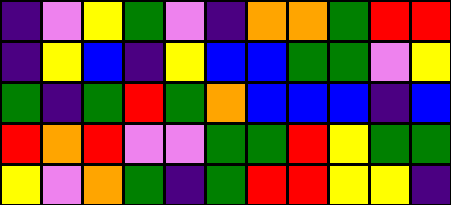[["indigo", "violet", "yellow", "green", "violet", "indigo", "orange", "orange", "green", "red", "red"], ["indigo", "yellow", "blue", "indigo", "yellow", "blue", "blue", "green", "green", "violet", "yellow"], ["green", "indigo", "green", "red", "green", "orange", "blue", "blue", "blue", "indigo", "blue"], ["red", "orange", "red", "violet", "violet", "green", "green", "red", "yellow", "green", "green"], ["yellow", "violet", "orange", "green", "indigo", "green", "red", "red", "yellow", "yellow", "indigo"]]